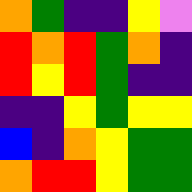[["orange", "green", "indigo", "indigo", "yellow", "violet"], ["red", "orange", "red", "green", "orange", "indigo"], ["red", "yellow", "red", "green", "indigo", "indigo"], ["indigo", "indigo", "yellow", "green", "yellow", "yellow"], ["blue", "indigo", "orange", "yellow", "green", "green"], ["orange", "red", "red", "yellow", "green", "green"]]